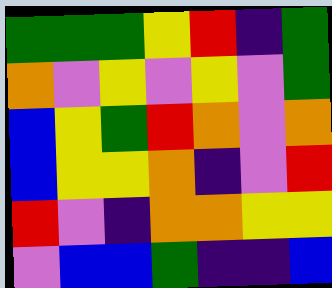[["green", "green", "green", "yellow", "red", "indigo", "green"], ["orange", "violet", "yellow", "violet", "yellow", "violet", "green"], ["blue", "yellow", "green", "red", "orange", "violet", "orange"], ["blue", "yellow", "yellow", "orange", "indigo", "violet", "red"], ["red", "violet", "indigo", "orange", "orange", "yellow", "yellow"], ["violet", "blue", "blue", "green", "indigo", "indigo", "blue"]]